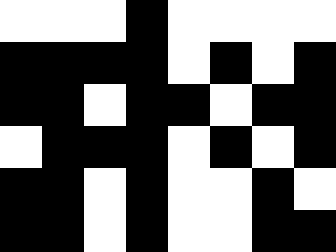[["white", "white", "white", "black", "white", "white", "white", "white"], ["black", "black", "black", "black", "white", "black", "white", "black"], ["black", "black", "white", "black", "black", "white", "black", "black"], ["white", "black", "black", "black", "white", "black", "white", "black"], ["black", "black", "white", "black", "white", "white", "black", "white"], ["black", "black", "white", "black", "white", "white", "black", "black"]]